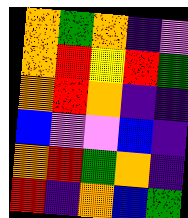[["orange", "green", "orange", "indigo", "violet"], ["orange", "red", "yellow", "red", "green"], ["orange", "red", "orange", "indigo", "indigo"], ["blue", "violet", "violet", "blue", "indigo"], ["orange", "red", "green", "orange", "indigo"], ["red", "indigo", "orange", "blue", "green"]]